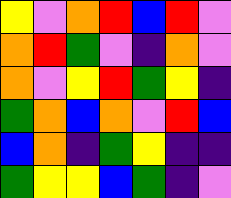[["yellow", "violet", "orange", "red", "blue", "red", "violet"], ["orange", "red", "green", "violet", "indigo", "orange", "violet"], ["orange", "violet", "yellow", "red", "green", "yellow", "indigo"], ["green", "orange", "blue", "orange", "violet", "red", "blue"], ["blue", "orange", "indigo", "green", "yellow", "indigo", "indigo"], ["green", "yellow", "yellow", "blue", "green", "indigo", "violet"]]